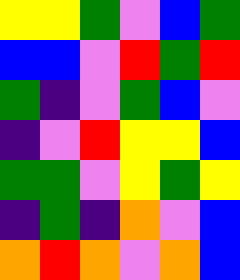[["yellow", "yellow", "green", "violet", "blue", "green"], ["blue", "blue", "violet", "red", "green", "red"], ["green", "indigo", "violet", "green", "blue", "violet"], ["indigo", "violet", "red", "yellow", "yellow", "blue"], ["green", "green", "violet", "yellow", "green", "yellow"], ["indigo", "green", "indigo", "orange", "violet", "blue"], ["orange", "red", "orange", "violet", "orange", "blue"]]